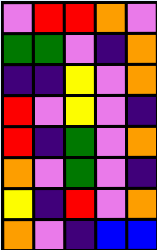[["violet", "red", "red", "orange", "violet"], ["green", "green", "violet", "indigo", "orange"], ["indigo", "indigo", "yellow", "violet", "orange"], ["red", "violet", "yellow", "violet", "indigo"], ["red", "indigo", "green", "violet", "orange"], ["orange", "violet", "green", "violet", "indigo"], ["yellow", "indigo", "red", "violet", "orange"], ["orange", "violet", "indigo", "blue", "blue"]]